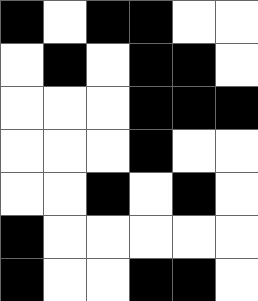[["black", "white", "black", "black", "white", "white"], ["white", "black", "white", "black", "black", "white"], ["white", "white", "white", "black", "black", "black"], ["white", "white", "white", "black", "white", "white"], ["white", "white", "black", "white", "black", "white"], ["black", "white", "white", "white", "white", "white"], ["black", "white", "white", "black", "black", "white"]]